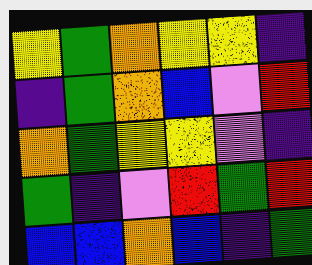[["yellow", "green", "orange", "yellow", "yellow", "indigo"], ["indigo", "green", "orange", "blue", "violet", "red"], ["orange", "green", "yellow", "yellow", "violet", "indigo"], ["green", "indigo", "violet", "red", "green", "red"], ["blue", "blue", "orange", "blue", "indigo", "green"]]